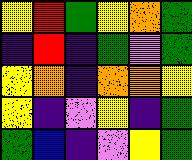[["yellow", "red", "green", "yellow", "orange", "green"], ["indigo", "red", "indigo", "green", "violet", "green"], ["yellow", "orange", "indigo", "orange", "orange", "yellow"], ["yellow", "indigo", "violet", "yellow", "indigo", "green"], ["green", "blue", "indigo", "violet", "yellow", "green"]]